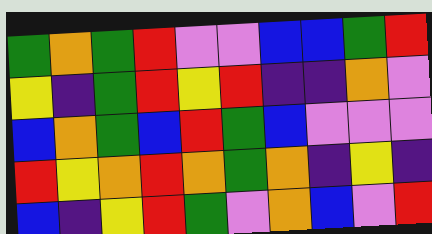[["green", "orange", "green", "red", "violet", "violet", "blue", "blue", "green", "red"], ["yellow", "indigo", "green", "red", "yellow", "red", "indigo", "indigo", "orange", "violet"], ["blue", "orange", "green", "blue", "red", "green", "blue", "violet", "violet", "violet"], ["red", "yellow", "orange", "red", "orange", "green", "orange", "indigo", "yellow", "indigo"], ["blue", "indigo", "yellow", "red", "green", "violet", "orange", "blue", "violet", "red"]]